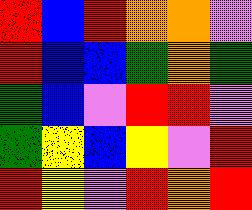[["red", "blue", "red", "orange", "orange", "violet"], ["red", "blue", "blue", "green", "orange", "green"], ["green", "blue", "violet", "red", "red", "violet"], ["green", "yellow", "blue", "yellow", "violet", "red"], ["red", "yellow", "violet", "red", "orange", "red"]]